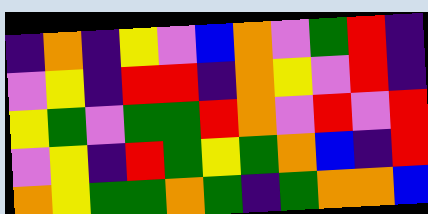[["indigo", "orange", "indigo", "yellow", "violet", "blue", "orange", "violet", "green", "red", "indigo"], ["violet", "yellow", "indigo", "red", "red", "indigo", "orange", "yellow", "violet", "red", "indigo"], ["yellow", "green", "violet", "green", "green", "red", "orange", "violet", "red", "violet", "red"], ["violet", "yellow", "indigo", "red", "green", "yellow", "green", "orange", "blue", "indigo", "red"], ["orange", "yellow", "green", "green", "orange", "green", "indigo", "green", "orange", "orange", "blue"]]